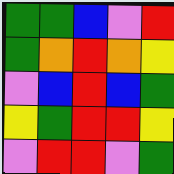[["green", "green", "blue", "violet", "red"], ["green", "orange", "red", "orange", "yellow"], ["violet", "blue", "red", "blue", "green"], ["yellow", "green", "red", "red", "yellow"], ["violet", "red", "red", "violet", "green"]]